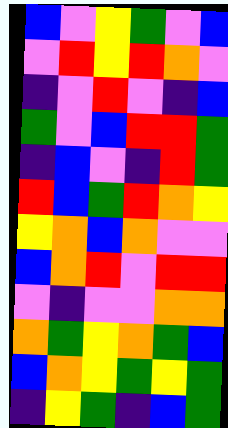[["blue", "violet", "yellow", "green", "violet", "blue"], ["violet", "red", "yellow", "red", "orange", "violet"], ["indigo", "violet", "red", "violet", "indigo", "blue"], ["green", "violet", "blue", "red", "red", "green"], ["indigo", "blue", "violet", "indigo", "red", "green"], ["red", "blue", "green", "red", "orange", "yellow"], ["yellow", "orange", "blue", "orange", "violet", "violet"], ["blue", "orange", "red", "violet", "red", "red"], ["violet", "indigo", "violet", "violet", "orange", "orange"], ["orange", "green", "yellow", "orange", "green", "blue"], ["blue", "orange", "yellow", "green", "yellow", "green"], ["indigo", "yellow", "green", "indigo", "blue", "green"]]